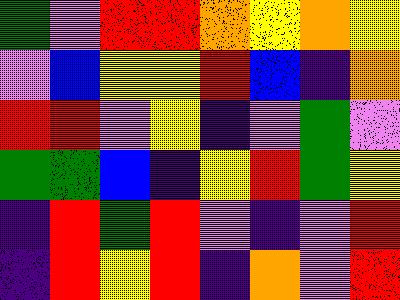[["green", "violet", "red", "red", "orange", "yellow", "orange", "yellow"], ["violet", "blue", "yellow", "yellow", "red", "blue", "indigo", "orange"], ["red", "red", "violet", "yellow", "indigo", "violet", "green", "violet"], ["green", "green", "blue", "indigo", "yellow", "red", "green", "yellow"], ["indigo", "red", "green", "red", "violet", "indigo", "violet", "red"], ["indigo", "red", "yellow", "red", "indigo", "orange", "violet", "red"]]